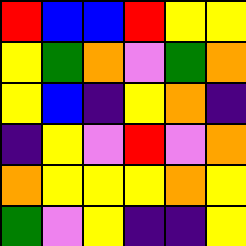[["red", "blue", "blue", "red", "yellow", "yellow"], ["yellow", "green", "orange", "violet", "green", "orange"], ["yellow", "blue", "indigo", "yellow", "orange", "indigo"], ["indigo", "yellow", "violet", "red", "violet", "orange"], ["orange", "yellow", "yellow", "yellow", "orange", "yellow"], ["green", "violet", "yellow", "indigo", "indigo", "yellow"]]